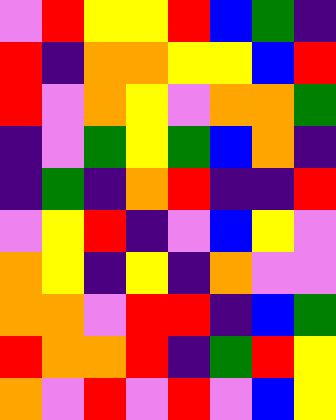[["violet", "red", "yellow", "yellow", "red", "blue", "green", "indigo"], ["red", "indigo", "orange", "orange", "yellow", "yellow", "blue", "red"], ["red", "violet", "orange", "yellow", "violet", "orange", "orange", "green"], ["indigo", "violet", "green", "yellow", "green", "blue", "orange", "indigo"], ["indigo", "green", "indigo", "orange", "red", "indigo", "indigo", "red"], ["violet", "yellow", "red", "indigo", "violet", "blue", "yellow", "violet"], ["orange", "yellow", "indigo", "yellow", "indigo", "orange", "violet", "violet"], ["orange", "orange", "violet", "red", "red", "indigo", "blue", "green"], ["red", "orange", "orange", "red", "indigo", "green", "red", "yellow"], ["orange", "violet", "red", "violet", "red", "violet", "blue", "yellow"]]